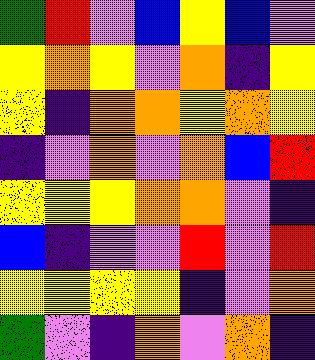[["green", "red", "violet", "blue", "yellow", "blue", "violet"], ["yellow", "orange", "yellow", "violet", "orange", "indigo", "yellow"], ["yellow", "indigo", "orange", "orange", "yellow", "orange", "yellow"], ["indigo", "violet", "orange", "violet", "orange", "blue", "red"], ["yellow", "yellow", "yellow", "orange", "orange", "violet", "indigo"], ["blue", "indigo", "violet", "violet", "red", "violet", "red"], ["yellow", "yellow", "yellow", "yellow", "indigo", "violet", "orange"], ["green", "violet", "indigo", "orange", "violet", "orange", "indigo"]]